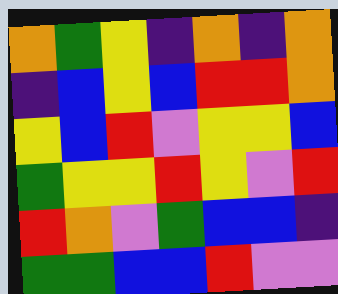[["orange", "green", "yellow", "indigo", "orange", "indigo", "orange"], ["indigo", "blue", "yellow", "blue", "red", "red", "orange"], ["yellow", "blue", "red", "violet", "yellow", "yellow", "blue"], ["green", "yellow", "yellow", "red", "yellow", "violet", "red"], ["red", "orange", "violet", "green", "blue", "blue", "indigo"], ["green", "green", "blue", "blue", "red", "violet", "violet"]]